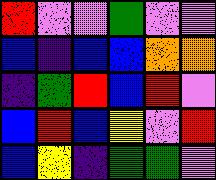[["red", "violet", "violet", "green", "violet", "violet"], ["blue", "indigo", "blue", "blue", "orange", "orange"], ["indigo", "green", "red", "blue", "red", "violet"], ["blue", "red", "blue", "yellow", "violet", "red"], ["blue", "yellow", "indigo", "green", "green", "violet"]]